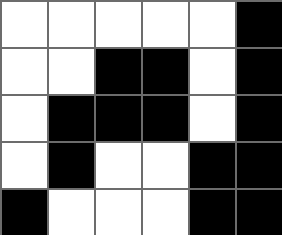[["white", "white", "white", "white", "white", "black"], ["white", "white", "black", "black", "white", "black"], ["white", "black", "black", "black", "white", "black"], ["white", "black", "white", "white", "black", "black"], ["black", "white", "white", "white", "black", "black"]]